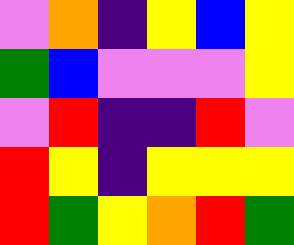[["violet", "orange", "indigo", "yellow", "blue", "yellow"], ["green", "blue", "violet", "violet", "violet", "yellow"], ["violet", "red", "indigo", "indigo", "red", "violet"], ["red", "yellow", "indigo", "yellow", "yellow", "yellow"], ["red", "green", "yellow", "orange", "red", "green"]]